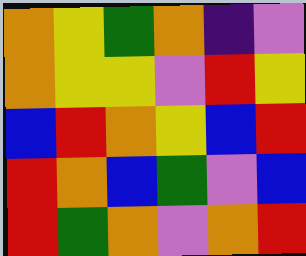[["orange", "yellow", "green", "orange", "indigo", "violet"], ["orange", "yellow", "yellow", "violet", "red", "yellow"], ["blue", "red", "orange", "yellow", "blue", "red"], ["red", "orange", "blue", "green", "violet", "blue"], ["red", "green", "orange", "violet", "orange", "red"]]